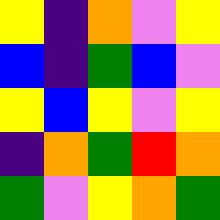[["yellow", "indigo", "orange", "violet", "yellow"], ["blue", "indigo", "green", "blue", "violet"], ["yellow", "blue", "yellow", "violet", "yellow"], ["indigo", "orange", "green", "red", "orange"], ["green", "violet", "yellow", "orange", "green"]]